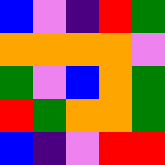[["blue", "violet", "indigo", "red", "green"], ["orange", "orange", "orange", "orange", "violet"], ["green", "violet", "blue", "orange", "green"], ["red", "green", "orange", "orange", "green"], ["blue", "indigo", "violet", "red", "red"]]